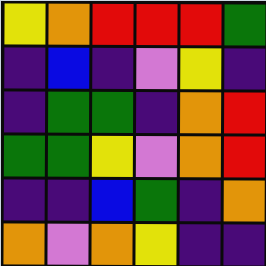[["yellow", "orange", "red", "red", "red", "green"], ["indigo", "blue", "indigo", "violet", "yellow", "indigo"], ["indigo", "green", "green", "indigo", "orange", "red"], ["green", "green", "yellow", "violet", "orange", "red"], ["indigo", "indigo", "blue", "green", "indigo", "orange"], ["orange", "violet", "orange", "yellow", "indigo", "indigo"]]